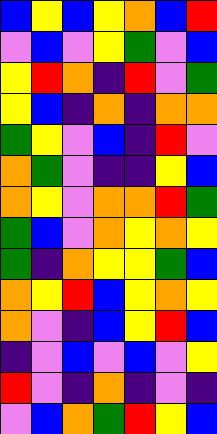[["blue", "yellow", "blue", "yellow", "orange", "blue", "red"], ["violet", "blue", "violet", "yellow", "green", "violet", "blue"], ["yellow", "red", "orange", "indigo", "red", "violet", "green"], ["yellow", "blue", "indigo", "orange", "indigo", "orange", "orange"], ["green", "yellow", "violet", "blue", "indigo", "red", "violet"], ["orange", "green", "violet", "indigo", "indigo", "yellow", "blue"], ["orange", "yellow", "violet", "orange", "orange", "red", "green"], ["green", "blue", "violet", "orange", "yellow", "orange", "yellow"], ["green", "indigo", "orange", "yellow", "yellow", "green", "blue"], ["orange", "yellow", "red", "blue", "yellow", "orange", "yellow"], ["orange", "violet", "indigo", "blue", "yellow", "red", "blue"], ["indigo", "violet", "blue", "violet", "blue", "violet", "yellow"], ["red", "violet", "indigo", "orange", "indigo", "violet", "indigo"], ["violet", "blue", "orange", "green", "red", "yellow", "blue"]]